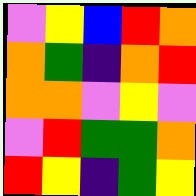[["violet", "yellow", "blue", "red", "orange"], ["orange", "green", "indigo", "orange", "red"], ["orange", "orange", "violet", "yellow", "violet"], ["violet", "red", "green", "green", "orange"], ["red", "yellow", "indigo", "green", "yellow"]]